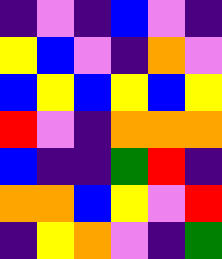[["indigo", "violet", "indigo", "blue", "violet", "indigo"], ["yellow", "blue", "violet", "indigo", "orange", "violet"], ["blue", "yellow", "blue", "yellow", "blue", "yellow"], ["red", "violet", "indigo", "orange", "orange", "orange"], ["blue", "indigo", "indigo", "green", "red", "indigo"], ["orange", "orange", "blue", "yellow", "violet", "red"], ["indigo", "yellow", "orange", "violet", "indigo", "green"]]